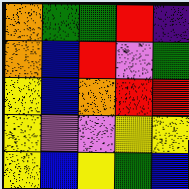[["orange", "green", "green", "red", "indigo"], ["orange", "blue", "red", "violet", "green"], ["yellow", "blue", "orange", "red", "red"], ["yellow", "violet", "violet", "yellow", "yellow"], ["yellow", "blue", "yellow", "green", "blue"]]